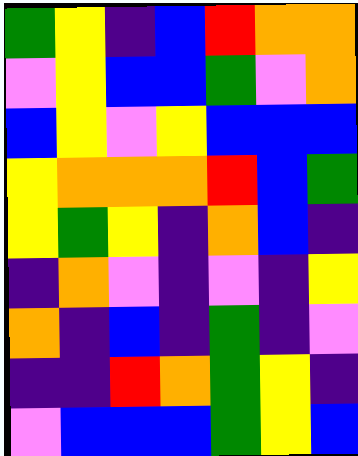[["green", "yellow", "indigo", "blue", "red", "orange", "orange"], ["violet", "yellow", "blue", "blue", "green", "violet", "orange"], ["blue", "yellow", "violet", "yellow", "blue", "blue", "blue"], ["yellow", "orange", "orange", "orange", "red", "blue", "green"], ["yellow", "green", "yellow", "indigo", "orange", "blue", "indigo"], ["indigo", "orange", "violet", "indigo", "violet", "indigo", "yellow"], ["orange", "indigo", "blue", "indigo", "green", "indigo", "violet"], ["indigo", "indigo", "red", "orange", "green", "yellow", "indigo"], ["violet", "blue", "blue", "blue", "green", "yellow", "blue"]]